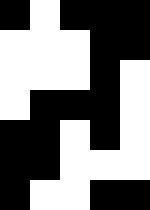[["black", "white", "black", "black", "black"], ["white", "white", "white", "black", "black"], ["white", "white", "white", "black", "white"], ["white", "black", "black", "black", "white"], ["black", "black", "white", "black", "white"], ["black", "black", "white", "white", "white"], ["black", "white", "white", "black", "black"]]